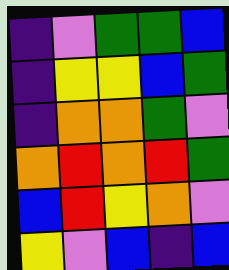[["indigo", "violet", "green", "green", "blue"], ["indigo", "yellow", "yellow", "blue", "green"], ["indigo", "orange", "orange", "green", "violet"], ["orange", "red", "orange", "red", "green"], ["blue", "red", "yellow", "orange", "violet"], ["yellow", "violet", "blue", "indigo", "blue"]]